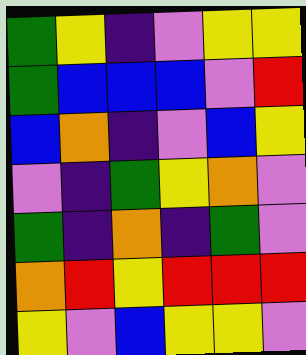[["green", "yellow", "indigo", "violet", "yellow", "yellow"], ["green", "blue", "blue", "blue", "violet", "red"], ["blue", "orange", "indigo", "violet", "blue", "yellow"], ["violet", "indigo", "green", "yellow", "orange", "violet"], ["green", "indigo", "orange", "indigo", "green", "violet"], ["orange", "red", "yellow", "red", "red", "red"], ["yellow", "violet", "blue", "yellow", "yellow", "violet"]]